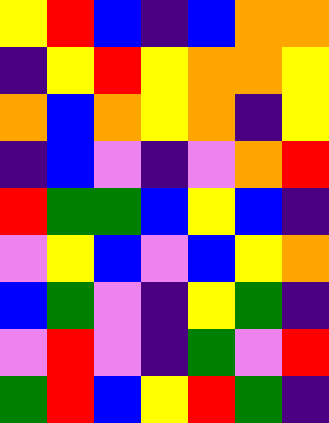[["yellow", "red", "blue", "indigo", "blue", "orange", "orange"], ["indigo", "yellow", "red", "yellow", "orange", "orange", "yellow"], ["orange", "blue", "orange", "yellow", "orange", "indigo", "yellow"], ["indigo", "blue", "violet", "indigo", "violet", "orange", "red"], ["red", "green", "green", "blue", "yellow", "blue", "indigo"], ["violet", "yellow", "blue", "violet", "blue", "yellow", "orange"], ["blue", "green", "violet", "indigo", "yellow", "green", "indigo"], ["violet", "red", "violet", "indigo", "green", "violet", "red"], ["green", "red", "blue", "yellow", "red", "green", "indigo"]]